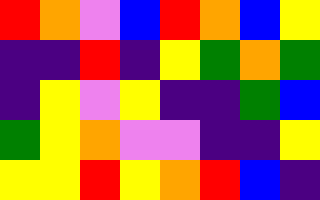[["red", "orange", "violet", "blue", "red", "orange", "blue", "yellow"], ["indigo", "indigo", "red", "indigo", "yellow", "green", "orange", "green"], ["indigo", "yellow", "violet", "yellow", "indigo", "indigo", "green", "blue"], ["green", "yellow", "orange", "violet", "violet", "indigo", "indigo", "yellow"], ["yellow", "yellow", "red", "yellow", "orange", "red", "blue", "indigo"]]